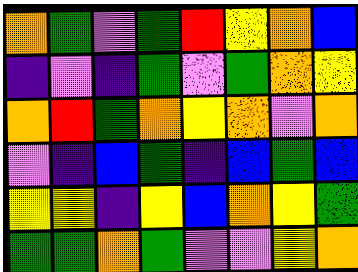[["orange", "green", "violet", "green", "red", "yellow", "orange", "blue"], ["indigo", "violet", "indigo", "green", "violet", "green", "orange", "yellow"], ["orange", "red", "green", "orange", "yellow", "orange", "violet", "orange"], ["violet", "indigo", "blue", "green", "indigo", "blue", "green", "blue"], ["yellow", "yellow", "indigo", "yellow", "blue", "orange", "yellow", "green"], ["green", "green", "orange", "green", "violet", "violet", "yellow", "orange"]]